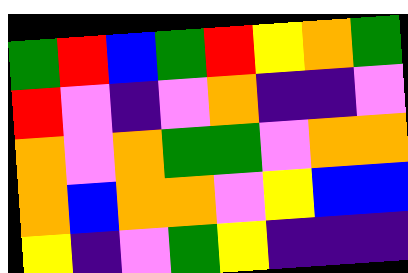[["green", "red", "blue", "green", "red", "yellow", "orange", "green"], ["red", "violet", "indigo", "violet", "orange", "indigo", "indigo", "violet"], ["orange", "violet", "orange", "green", "green", "violet", "orange", "orange"], ["orange", "blue", "orange", "orange", "violet", "yellow", "blue", "blue"], ["yellow", "indigo", "violet", "green", "yellow", "indigo", "indigo", "indigo"]]